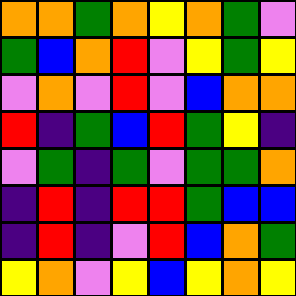[["orange", "orange", "green", "orange", "yellow", "orange", "green", "violet"], ["green", "blue", "orange", "red", "violet", "yellow", "green", "yellow"], ["violet", "orange", "violet", "red", "violet", "blue", "orange", "orange"], ["red", "indigo", "green", "blue", "red", "green", "yellow", "indigo"], ["violet", "green", "indigo", "green", "violet", "green", "green", "orange"], ["indigo", "red", "indigo", "red", "red", "green", "blue", "blue"], ["indigo", "red", "indigo", "violet", "red", "blue", "orange", "green"], ["yellow", "orange", "violet", "yellow", "blue", "yellow", "orange", "yellow"]]